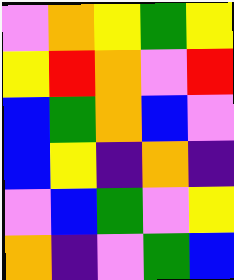[["violet", "orange", "yellow", "green", "yellow"], ["yellow", "red", "orange", "violet", "red"], ["blue", "green", "orange", "blue", "violet"], ["blue", "yellow", "indigo", "orange", "indigo"], ["violet", "blue", "green", "violet", "yellow"], ["orange", "indigo", "violet", "green", "blue"]]